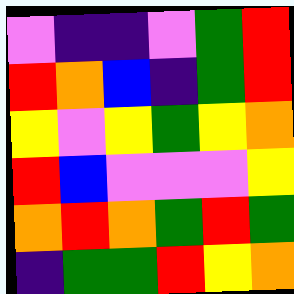[["violet", "indigo", "indigo", "violet", "green", "red"], ["red", "orange", "blue", "indigo", "green", "red"], ["yellow", "violet", "yellow", "green", "yellow", "orange"], ["red", "blue", "violet", "violet", "violet", "yellow"], ["orange", "red", "orange", "green", "red", "green"], ["indigo", "green", "green", "red", "yellow", "orange"]]